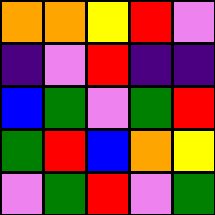[["orange", "orange", "yellow", "red", "violet"], ["indigo", "violet", "red", "indigo", "indigo"], ["blue", "green", "violet", "green", "red"], ["green", "red", "blue", "orange", "yellow"], ["violet", "green", "red", "violet", "green"]]